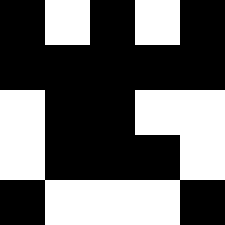[["black", "white", "black", "white", "black"], ["black", "black", "black", "black", "black"], ["white", "black", "black", "white", "white"], ["white", "black", "black", "black", "white"], ["black", "white", "white", "white", "black"]]